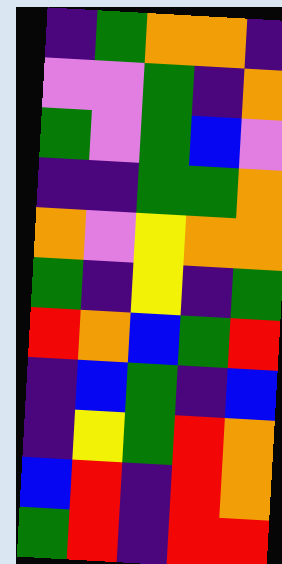[["indigo", "green", "orange", "orange", "indigo"], ["violet", "violet", "green", "indigo", "orange"], ["green", "violet", "green", "blue", "violet"], ["indigo", "indigo", "green", "green", "orange"], ["orange", "violet", "yellow", "orange", "orange"], ["green", "indigo", "yellow", "indigo", "green"], ["red", "orange", "blue", "green", "red"], ["indigo", "blue", "green", "indigo", "blue"], ["indigo", "yellow", "green", "red", "orange"], ["blue", "red", "indigo", "red", "orange"], ["green", "red", "indigo", "red", "red"]]